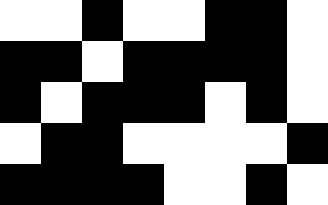[["white", "white", "black", "white", "white", "black", "black", "white"], ["black", "black", "white", "black", "black", "black", "black", "white"], ["black", "white", "black", "black", "black", "white", "black", "white"], ["white", "black", "black", "white", "white", "white", "white", "black"], ["black", "black", "black", "black", "white", "white", "black", "white"]]